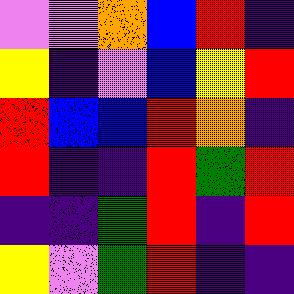[["violet", "violet", "orange", "blue", "red", "indigo"], ["yellow", "indigo", "violet", "blue", "yellow", "red"], ["red", "blue", "blue", "red", "orange", "indigo"], ["red", "indigo", "indigo", "red", "green", "red"], ["indigo", "indigo", "green", "red", "indigo", "red"], ["yellow", "violet", "green", "red", "indigo", "indigo"]]